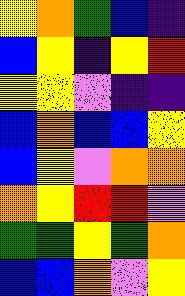[["yellow", "orange", "green", "blue", "indigo"], ["blue", "yellow", "indigo", "yellow", "red"], ["yellow", "yellow", "violet", "indigo", "indigo"], ["blue", "orange", "blue", "blue", "yellow"], ["blue", "yellow", "violet", "orange", "orange"], ["orange", "yellow", "red", "red", "violet"], ["green", "green", "yellow", "green", "orange"], ["blue", "blue", "orange", "violet", "yellow"]]